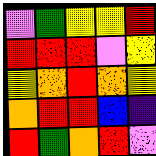[["violet", "green", "yellow", "yellow", "red"], ["red", "red", "red", "violet", "yellow"], ["yellow", "orange", "red", "orange", "yellow"], ["orange", "red", "red", "blue", "indigo"], ["red", "green", "orange", "red", "violet"]]